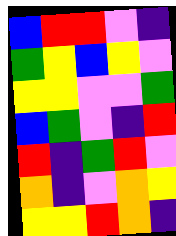[["blue", "red", "red", "violet", "indigo"], ["green", "yellow", "blue", "yellow", "violet"], ["yellow", "yellow", "violet", "violet", "green"], ["blue", "green", "violet", "indigo", "red"], ["red", "indigo", "green", "red", "violet"], ["orange", "indigo", "violet", "orange", "yellow"], ["yellow", "yellow", "red", "orange", "indigo"]]